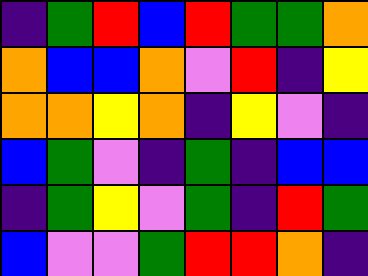[["indigo", "green", "red", "blue", "red", "green", "green", "orange"], ["orange", "blue", "blue", "orange", "violet", "red", "indigo", "yellow"], ["orange", "orange", "yellow", "orange", "indigo", "yellow", "violet", "indigo"], ["blue", "green", "violet", "indigo", "green", "indigo", "blue", "blue"], ["indigo", "green", "yellow", "violet", "green", "indigo", "red", "green"], ["blue", "violet", "violet", "green", "red", "red", "orange", "indigo"]]